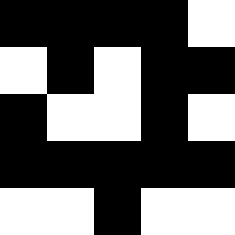[["black", "black", "black", "black", "white"], ["white", "black", "white", "black", "black"], ["black", "white", "white", "black", "white"], ["black", "black", "black", "black", "black"], ["white", "white", "black", "white", "white"]]